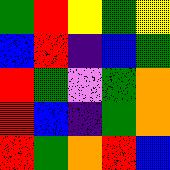[["green", "red", "yellow", "green", "yellow"], ["blue", "red", "indigo", "blue", "green"], ["red", "green", "violet", "green", "orange"], ["red", "blue", "indigo", "green", "orange"], ["red", "green", "orange", "red", "blue"]]